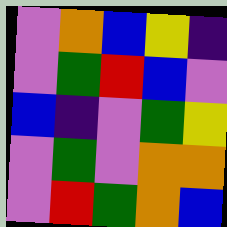[["violet", "orange", "blue", "yellow", "indigo"], ["violet", "green", "red", "blue", "violet"], ["blue", "indigo", "violet", "green", "yellow"], ["violet", "green", "violet", "orange", "orange"], ["violet", "red", "green", "orange", "blue"]]